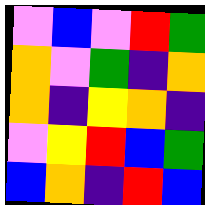[["violet", "blue", "violet", "red", "green"], ["orange", "violet", "green", "indigo", "orange"], ["orange", "indigo", "yellow", "orange", "indigo"], ["violet", "yellow", "red", "blue", "green"], ["blue", "orange", "indigo", "red", "blue"]]